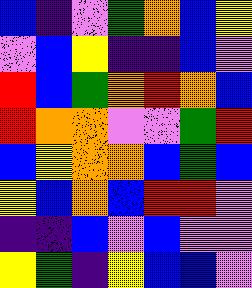[["blue", "indigo", "violet", "green", "orange", "blue", "yellow"], ["violet", "blue", "yellow", "indigo", "indigo", "blue", "violet"], ["red", "blue", "green", "orange", "red", "orange", "blue"], ["red", "orange", "orange", "violet", "violet", "green", "red"], ["blue", "yellow", "orange", "orange", "blue", "green", "blue"], ["yellow", "blue", "orange", "blue", "red", "red", "violet"], ["indigo", "indigo", "blue", "violet", "blue", "violet", "violet"], ["yellow", "green", "indigo", "yellow", "blue", "blue", "violet"]]